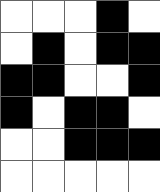[["white", "white", "white", "black", "white"], ["white", "black", "white", "black", "black"], ["black", "black", "white", "white", "black"], ["black", "white", "black", "black", "white"], ["white", "white", "black", "black", "black"], ["white", "white", "white", "white", "white"]]